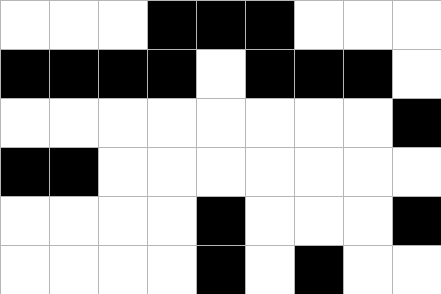[["white", "white", "white", "black", "black", "black", "white", "white", "white"], ["black", "black", "black", "black", "white", "black", "black", "black", "white"], ["white", "white", "white", "white", "white", "white", "white", "white", "black"], ["black", "black", "white", "white", "white", "white", "white", "white", "white"], ["white", "white", "white", "white", "black", "white", "white", "white", "black"], ["white", "white", "white", "white", "black", "white", "black", "white", "white"]]